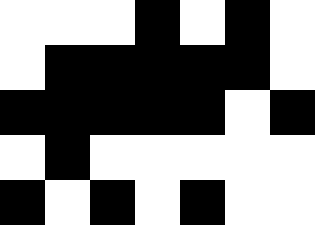[["white", "white", "white", "black", "white", "black", "white"], ["white", "black", "black", "black", "black", "black", "white"], ["black", "black", "black", "black", "black", "white", "black"], ["white", "black", "white", "white", "white", "white", "white"], ["black", "white", "black", "white", "black", "white", "white"]]